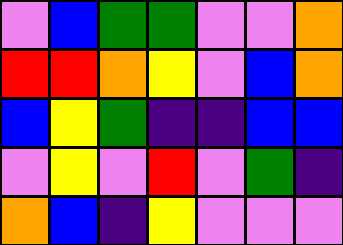[["violet", "blue", "green", "green", "violet", "violet", "orange"], ["red", "red", "orange", "yellow", "violet", "blue", "orange"], ["blue", "yellow", "green", "indigo", "indigo", "blue", "blue"], ["violet", "yellow", "violet", "red", "violet", "green", "indigo"], ["orange", "blue", "indigo", "yellow", "violet", "violet", "violet"]]